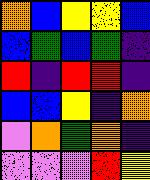[["orange", "blue", "yellow", "yellow", "blue"], ["blue", "green", "blue", "green", "indigo"], ["red", "indigo", "red", "red", "indigo"], ["blue", "blue", "yellow", "indigo", "orange"], ["violet", "orange", "green", "orange", "indigo"], ["violet", "violet", "violet", "red", "yellow"]]